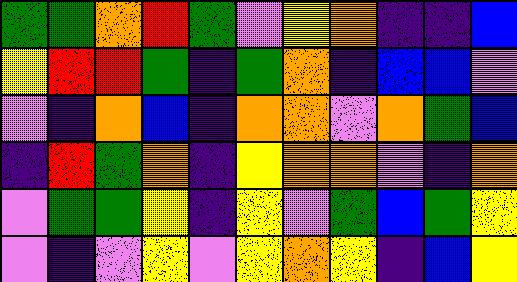[["green", "green", "orange", "red", "green", "violet", "yellow", "orange", "indigo", "indigo", "blue"], ["yellow", "red", "red", "green", "indigo", "green", "orange", "indigo", "blue", "blue", "violet"], ["violet", "indigo", "orange", "blue", "indigo", "orange", "orange", "violet", "orange", "green", "blue"], ["indigo", "red", "green", "orange", "indigo", "yellow", "orange", "orange", "violet", "indigo", "orange"], ["violet", "green", "green", "yellow", "indigo", "yellow", "violet", "green", "blue", "green", "yellow"], ["violet", "indigo", "violet", "yellow", "violet", "yellow", "orange", "yellow", "indigo", "blue", "yellow"]]